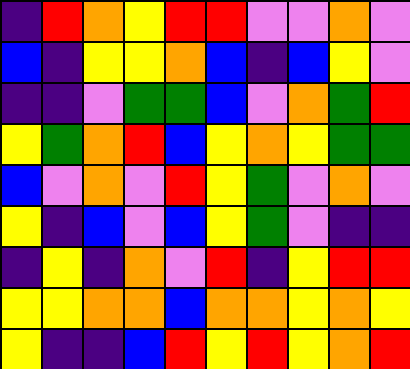[["indigo", "red", "orange", "yellow", "red", "red", "violet", "violet", "orange", "violet"], ["blue", "indigo", "yellow", "yellow", "orange", "blue", "indigo", "blue", "yellow", "violet"], ["indigo", "indigo", "violet", "green", "green", "blue", "violet", "orange", "green", "red"], ["yellow", "green", "orange", "red", "blue", "yellow", "orange", "yellow", "green", "green"], ["blue", "violet", "orange", "violet", "red", "yellow", "green", "violet", "orange", "violet"], ["yellow", "indigo", "blue", "violet", "blue", "yellow", "green", "violet", "indigo", "indigo"], ["indigo", "yellow", "indigo", "orange", "violet", "red", "indigo", "yellow", "red", "red"], ["yellow", "yellow", "orange", "orange", "blue", "orange", "orange", "yellow", "orange", "yellow"], ["yellow", "indigo", "indigo", "blue", "red", "yellow", "red", "yellow", "orange", "red"]]